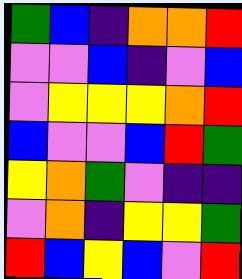[["green", "blue", "indigo", "orange", "orange", "red"], ["violet", "violet", "blue", "indigo", "violet", "blue"], ["violet", "yellow", "yellow", "yellow", "orange", "red"], ["blue", "violet", "violet", "blue", "red", "green"], ["yellow", "orange", "green", "violet", "indigo", "indigo"], ["violet", "orange", "indigo", "yellow", "yellow", "green"], ["red", "blue", "yellow", "blue", "violet", "red"]]